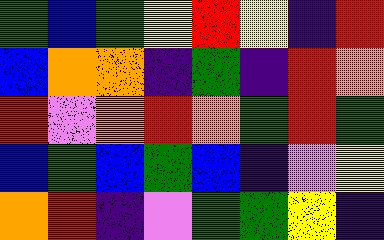[["green", "blue", "green", "yellow", "red", "yellow", "indigo", "red"], ["blue", "orange", "orange", "indigo", "green", "indigo", "red", "orange"], ["red", "violet", "orange", "red", "orange", "green", "red", "green"], ["blue", "green", "blue", "green", "blue", "indigo", "violet", "yellow"], ["orange", "red", "indigo", "violet", "green", "green", "yellow", "indigo"]]